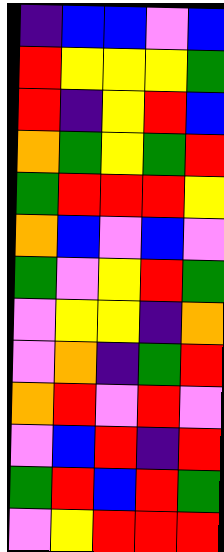[["indigo", "blue", "blue", "violet", "blue"], ["red", "yellow", "yellow", "yellow", "green"], ["red", "indigo", "yellow", "red", "blue"], ["orange", "green", "yellow", "green", "red"], ["green", "red", "red", "red", "yellow"], ["orange", "blue", "violet", "blue", "violet"], ["green", "violet", "yellow", "red", "green"], ["violet", "yellow", "yellow", "indigo", "orange"], ["violet", "orange", "indigo", "green", "red"], ["orange", "red", "violet", "red", "violet"], ["violet", "blue", "red", "indigo", "red"], ["green", "red", "blue", "red", "green"], ["violet", "yellow", "red", "red", "red"]]